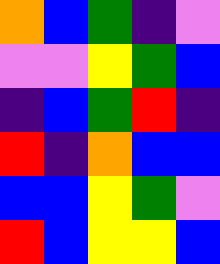[["orange", "blue", "green", "indigo", "violet"], ["violet", "violet", "yellow", "green", "blue"], ["indigo", "blue", "green", "red", "indigo"], ["red", "indigo", "orange", "blue", "blue"], ["blue", "blue", "yellow", "green", "violet"], ["red", "blue", "yellow", "yellow", "blue"]]